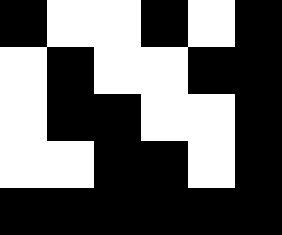[["black", "white", "white", "black", "white", "black"], ["white", "black", "white", "white", "black", "black"], ["white", "black", "black", "white", "white", "black"], ["white", "white", "black", "black", "white", "black"], ["black", "black", "black", "black", "black", "black"]]